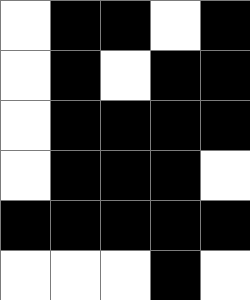[["white", "black", "black", "white", "black"], ["white", "black", "white", "black", "black"], ["white", "black", "black", "black", "black"], ["white", "black", "black", "black", "white"], ["black", "black", "black", "black", "black"], ["white", "white", "white", "black", "white"]]